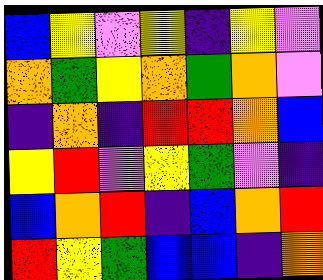[["blue", "yellow", "violet", "yellow", "indigo", "yellow", "violet"], ["orange", "green", "yellow", "orange", "green", "orange", "violet"], ["indigo", "orange", "indigo", "red", "red", "orange", "blue"], ["yellow", "red", "violet", "yellow", "green", "violet", "indigo"], ["blue", "orange", "red", "indigo", "blue", "orange", "red"], ["red", "yellow", "green", "blue", "blue", "indigo", "orange"]]